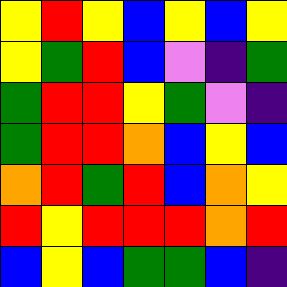[["yellow", "red", "yellow", "blue", "yellow", "blue", "yellow"], ["yellow", "green", "red", "blue", "violet", "indigo", "green"], ["green", "red", "red", "yellow", "green", "violet", "indigo"], ["green", "red", "red", "orange", "blue", "yellow", "blue"], ["orange", "red", "green", "red", "blue", "orange", "yellow"], ["red", "yellow", "red", "red", "red", "orange", "red"], ["blue", "yellow", "blue", "green", "green", "blue", "indigo"]]